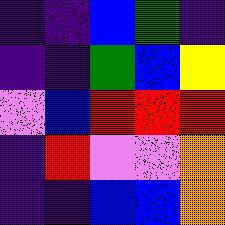[["indigo", "indigo", "blue", "green", "indigo"], ["indigo", "indigo", "green", "blue", "yellow"], ["violet", "blue", "red", "red", "red"], ["indigo", "red", "violet", "violet", "orange"], ["indigo", "indigo", "blue", "blue", "orange"]]